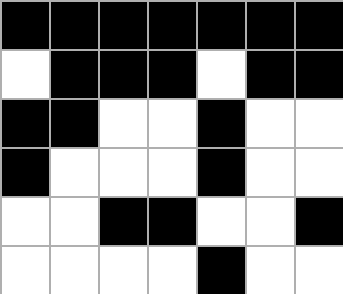[["black", "black", "black", "black", "black", "black", "black"], ["white", "black", "black", "black", "white", "black", "black"], ["black", "black", "white", "white", "black", "white", "white"], ["black", "white", "white", "white", "black", "white", "white"], ["white", "white", "black", "black", "white", "white", "black"], ["white", "white", "white", "white", "black", "white", "white"]]